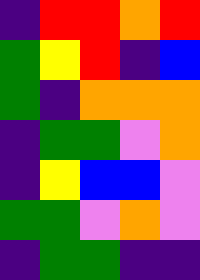[["indigo", "red", "red", "orange", "red"], ["green", "yellow", "red", "indigo", "blue"], ["green", "indigo", "orange", "orange", "orange"], ["indigo", "green", "green", "violet", "orange"], ["indigo", "yellow", "blue", "blue", "violet"], ["green", "green", "violet", "orange", "violet"], ["indigo", "green", "green", "indigo", "indigo"]]